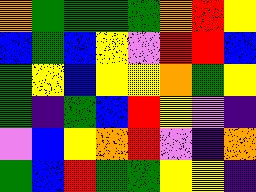[["orange", "green", "green", "green", "green", "orange", "red", "yellow"], ["blue", "green", "blue", "yellow", "violet", "red", "red", "blue"], ["green", "yellow", "blue", "yellow", "yellow", "orange", "green", "yellow"], ["green", "indigo", "green", "blue", "red", "yellow", "violet", "indigo"], ["violet", "blue", "yellow", "orange", "red", "violet", "indigo", "orange"], ["green", "blue", "red", "green", "green", "yellow", "yellow", "indigo"]]